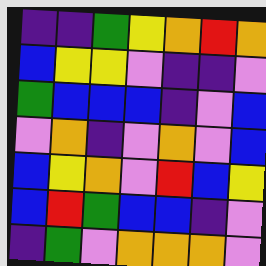[["indigo", "indigo", "green", "yellow", "orange", "red", "orange"], ["blue", "yellow", "yellow", "violet", "indigo", "indigo", "violet"], ["green", "blue", "blue", "blue", "indigo", "violet", "blue"], ["violet", "orange", "indigo", "violet", "orange", "violet", "blue"], ["blue", "yellow", "orange", "violet", "red", "blue", "yellow"], ["blue", "red", "green", "blue", "blue", "indigo", "violet"], ["indigo", "green", "violet", "orange", "orange", "orange", "violet"]]